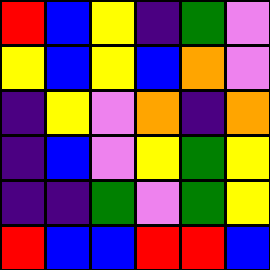[["red", "blue", "yellow", "indigo", "green", "violet"], ["yellow", "blue", "yellow", "blue", "orange", "violet"], ["indigo", "yellow", "violet", "orange", "indigo", "orange"], ["indigo", "blue", "violet", "yellow", "green", "yellow"], ["indigo", "indigo", "green", "violet", "green", "yellow"], ["red", "blue", "blue", "red", "red", "blue"]]